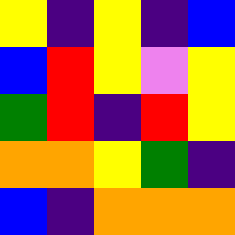[["yellow", "indigo", "yellow", "indigo", "blue"], ["blue", "red", "yellow", "violet", "yellow"], ["green", "red", "indigo", "red", "yellow"], ["orange", "orange", "yellow", "green", "indigo"], ["blue", "indigo", "orange", "orange", "orange"]]